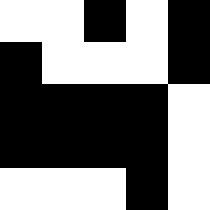[["white", "white", "black", "white", "black"], ["black", "white", "white", "white", "black"], ["black", "black", "black", "black", "white"], ["black", "black", "black", "black", "white"], ["white", "white", "white", "black", "white"]]